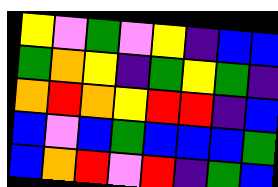[["yellow", "violet", "green", "violet", "yellow", "indigo", "blue", "blue"], ["green", "orange", "yellow", "indigo", "green", "yellow", "green", "indigo"], ["orange", "red", "orange", "yellow", "red", "red", "indigo", "blue"], ["blue", "violet", "blue", "green", "blue", "blue", "blue", "green"], ["blue", "orange", "red", "violet", "red", "indigo", "green", "blue"]]